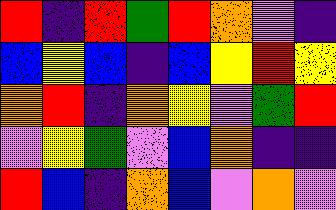[["red", "indigo", "red", "green", "red", "orange", "violet", "indigo"], ["blue", "yellow", "blue", "indigo", "blue", "yellow", "red", "yellow"], ["orange", "red", "indigo", "orange", "yellow", "violet", "green", "red"], ["violet", "yellow", "green", "violet", "blue", "orange", "indigo", "indigo"], ["red", "blue", "indigo", "orange", "blue", "violet", "orange", "violet"]]